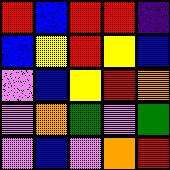[["red", "blue", "red", "red", "indigo"], ["blue", "yellow", "red", "yellow", "blue"], ["violet", "blue", "yellow", "red", "orange"], ["violet", "orange", "green", "violet", "green"], ["violet", "blue", "violet", "orange", "red"]]